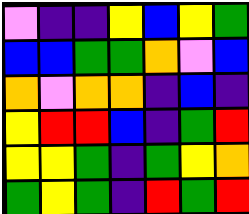[["violet", "indigo", "indigo", "yellow", "blue", "yellow", "green"], ["blue", "blue", "green", "green", "orange", "violet", "blue"], ["orange", "violet", "orange", "orange", "indigo", "blue", "indigo"], ["yellow", "red", "red", "blue", "indigo", "green", "red"], ["yellow", "yellow", "green", "indigo", "green", "yellow", "orange"], ["green", "yellow", "green", "indigo", "red", "green", "red"]]